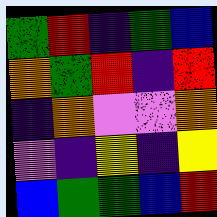[["green", "red", "indigo", "green", "blue"], ["orange", "green", "red", "indigo", "red"], ["indigo", "orange", "violet", "violet", "orange"], ["violet", "indigo", "yellow", "indigo", "yellow"], ["blue", "green", "green", "blue", "red"]]